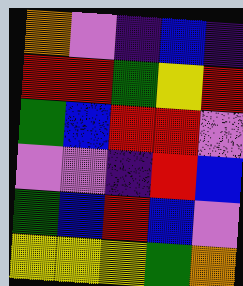[["orange", "violet", "indigo", "blue", "indigo"], ["red", "red", "green", "yellow", "red"], ["green", "blue", "red", "red", "violet"], ["violet", "violet", "indigo", "red", "blue"], ["green", "blue", "red", "blue", "violet"], ["yellow", "yellow", "yellow", "green", "orange"]]